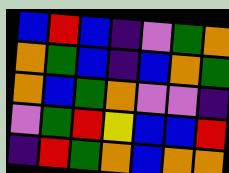[["blue", "red", "blue", "indigo", "violet", "green", "orange"], ["orange", "green", "blue", "indigo", "blue", "orange", "green"], ["orange", "blue", "green", "orange", "violet", "violet", "indigo"], ["violet", "green", "red", "yellow", "blue", "blue", "red"], ["indigo", "red", "green", "orange", "blue", "orange", "orange"]]